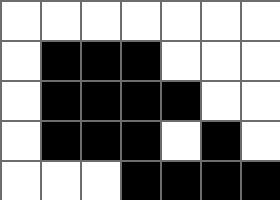[["white", "white", "white", "white", "white", "white", "white"], ["white", "black", "black", "black", "white", "white", "white"], ["white", "black", "black", "black", "black", "white", "white"], ["white", "black", "black", "black", "white", "black", "white"], ["white", "white", "white", "black", "black", "black", "black"]]